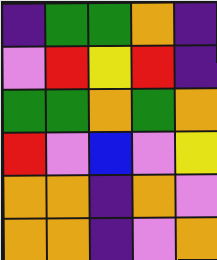[["indigo", "green", "green", "orange", "indigo"], ["violet", "red", "yellow", "red", "indigo"], ["green", "green", "orange", "green", "orange"], ["red", "violet", "blue", "violet", "yellow"], ["orange", "orange", "indigo", "orange", "violet"], ["orange", "orange", "indigo", "violet", "orange"]]